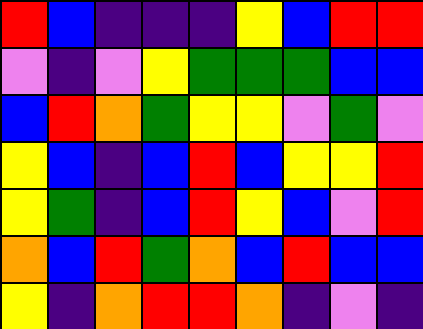[["red", "blue", "indigo", "indigo", "indigo", "yellow", "blue", "red", "red"], ["violet", "indigo", "violet", "yellow", "green", "green", "green", "blue", "blue"], ["blue", "red", "orange", "green", "yellow", "yellow", "violet", "green", "violet"], ["yellow", "blue", "indigo", "blue", "red", "blue", "yellow", "yellow", "red"], ["yellow", "green", "indigo", "blue", "red", "yellow", "blue", "violet", "red"], ["orange", "blue", "red", "green", "orange", "blue", "red", "blue", "blue"], ["yellow", "indigo", "orange", "red", "red", "orange", "indigo", "violet", "indigo"]]